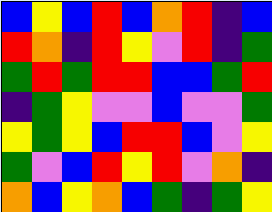[["blue", "yellow", "blue", "red", "blue", "orange", "red", "indigo", "blue"], ["red", "orange", "indigo", "red", "yellow", "violet", "red", "indigo", "green"], ["green", "red", "green", "red", "red", "blue", "blue", "green", "red"], ["indigo", "green", "yellow", "violet", "violet", "blue", "violet", "violet", "green"], ["yellow", "green", "yellow", "blue", "red", "red", "blue", "violet", "yellow"], ["green", "violet", "blue", "red", "yellow", "red", "violet", "orange", "indigo"], ["orange", "blue", "yellow", "orange", "blue", "green", "indigo", "green", "yellow"]]